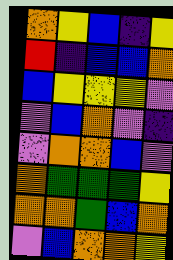[["orange", "yellow", "blue", "indigo", "yellow"], ["red", "indigo", "blue", "blue", "orange"], ["blue", "yellow", "yellow", "yellow", "violet"], ["violet", "blue", "orange", "violet", "indigo"], ["violet", "orange", "orange", "blue", "violet"], ["orange", "green", "green", "green", "yellow"], ["orange", "orange", "green", "blue", "orange"], ["violet", "blue", "orange", "orange", "yellow"]]